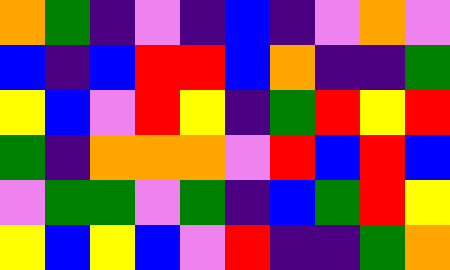[["orange", "green", "indigo", "violet", "indigo", "blue", "indigo", "violet", "orange", "violet"], ["blue", "indigo", "blue", "red", "red", "blue", "orange", "indigo", "indigo", "green"], ["yellow", "blue", "violet", "red", "yellow", "indigo", "green", "red", "yellow", "red"], ["green", "indigo", "orange", "orange", "orange", "violet", "red", "blue", "red", "blue"], ["violet", "green", "green", "violet", "green", "indigo", "blue", "green", "red", "yellow"], ["yellow", "blue", "yellow", "blue", "violet", "red", "indigo", "indigo", "green", "orange"]]